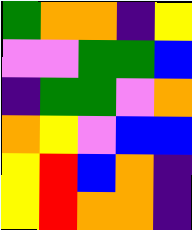[["green", "orange", "orange", "indigo", "yellow"], ["violet", "violet", "green", "green", "blue"], ["indigo", "green", "green", "violet", "orange"], ["orange", "yellow", "violet", "blue", "blue"], ["yellow", "red", "blue", "orange", "indigo"], ["yellow", "red", "orange", "orange", "indigo"]]